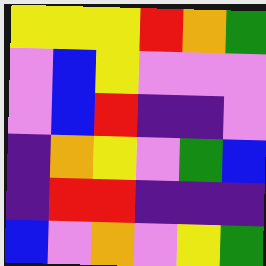[["yellow", "yellow", "yellow", "red", "orange", "green"], ["violet", "blue", "yellow", "violet", "violet", "violet"], ["violet", "blue", "red", "indigo", "indigo", "violet"], ["indigo", "orange", "yellow", "violet", "green", "blue"], ["indigo", "red", "red", "indigo", "indigo", "indigo"], ["blue", "violet", "orange", "violet", "yellow", "green"]]